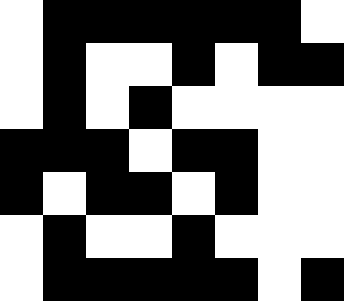[["white", "black", "black", "black", "black", "black", "black", "white"], ["white", "black", "white", "white", "black", "white", "black", "black"], ["white", "black", "white", "black", "white", "white", "white", "white"], ["black", "black", "black", "white", "black", "black", "white", "white"], ["black", "white", "black", "black", "white", "black", "white", "white"], ["white", "black", "white", "white", "black", "white", "white", "white"], ["white", "black", "black", "black", "black", "black", "white", "black"]]